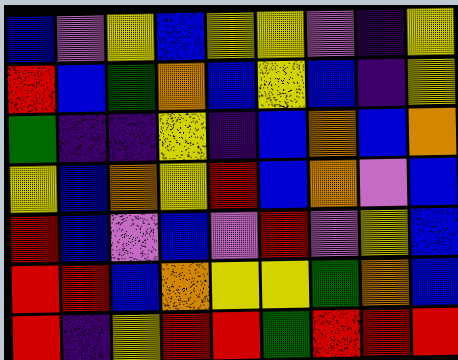[["blue", "violet", "yellow", "blue", "yellow", "yellow", "violet", "indigo", "yellow"], ["red", "blue", "green", "orange", "blue", "yellow", "blue", "indigo", "yellow"], ["green", "indigo", "indigo", "yellow", "indigo", "blue", "orange", "blue", "orange"], ["yellow", "blue", "orange", "yellow", "red", "blue", "orange", "violet", "blue"], ["red", "blue", "violet", "blue", "violet", "red", "violet", "yellow", "blue"], ["red", "red", "blue", "orange", "yellow", "yellow", "green", "orange", "blue"], ["red", "indigo", "yellow", "red", "red", "green", "red", "red", "red"]]